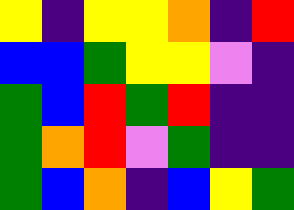[["yellow", "indigo", "yellow", "yellow", "orange", "indigo", "red"], ["blue", "blue", "green", "yellow", "yellow", "violet", "indigo"], ["green", "blue", "red", "green", "red", "indigo", "indigo"], ["green", "orange", "red", "violet", "green", "indigo", "indigo"], ["green", "blue", "orange", "indigo", "blue", "yellow", "green"]]